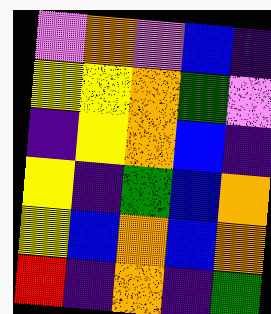[["violet", "orange", "violet", "blue", "indigo"], ["yellow", "yellow", "orange", "green", "violet"], ["indigo", "yellow", "orange", "blue", "indigo"], ["yellow", "indigo", "green", "blue", "orange"], ["yellow", "blue", "orange", "blue", "orange"], ["red", "indigo", "orange", "indigo", "green"]]